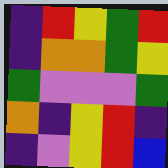[["indigo", "red", "yellow", "green", "red"], ["indigo", "orange", "orange", "green", "yellow"], ["green", "violet", "violet", "violet", "green"], ["orange", "indigo", "yellow", "red", "indigo"], ["indigo", "violet", "yellow", "red", "blue"]]